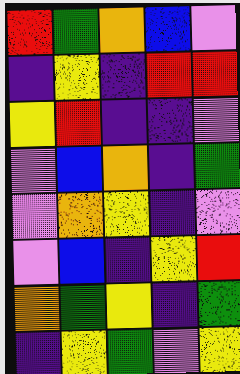[["red", "green", "orange", "blue", "violet"], ["indigo", "yellow", "indigo", "red", "red"], ["yellow", "red", "indigo", "indigo", "violet"], ["violet", "blue", "orange", "indigo", "green"], ["violet", "orange", "yellow", "indigo", "violet"], ["violet", "blue", "indigo", "yellow", "red"], ["orange", "green", "yellow", "indigo", "green"], ["indigo", "yellow", "green", "violet", "yellow"]]